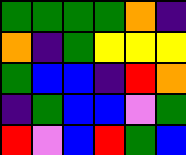[["green", "green", "green", "green", "orange", "indigo"], ["orange", "indigo", "green", "yellow", "yellow", "yellow"], ["green", "blue", "blue", "indigo", "red", "orange"], ["indigo", "green", "blue", "blue", "violet", "green"], ["red", "violet", "blue", "red", "green", "blue"]]